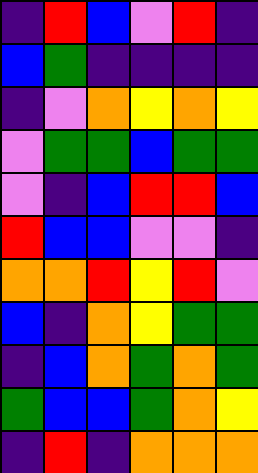[["indigo", "red", "blue", "violet", "red", "indigo"], ["blue", "green", "indigo", "indigo", "indigo", "indigo"], ["indigo", "violet", "orange", "yellow", "orange", "yellow"], ["violet", "green", "green", "blue", "green", "green"], ["violet", "indigo", "blue", "red", "red", "blue"], ["red", "blue", "blue", "violet", "violet", "indigo"], ["orange", "orange", "red", "yellow", "red", "violet"], ["blue", "indigo", "orange", "yellow", "green", "green"], ["indigo", "blue", "orange", "green", "orange", "green"], ["green", "blue", "blue", "green", "orange", "yellow"], ["indigo", "red", "indigo", "orange", "orange", "orange"]]